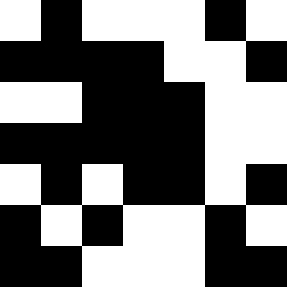[["white", "black", "white", "white", "white", "black", "white"], ["black", "black", "black", "black", "white", "white", "black"], ["white", "white", "black", "black", "black", "white", "white"], ["black", "black", "black", "black", "black", "white", "white"], ["white", "black", "white", "black", "black", "white", "black"], ["black", "white", "black", "white", "white", "black", "white"], ["black", "black", "white", "white", "white", "black", "black"]]